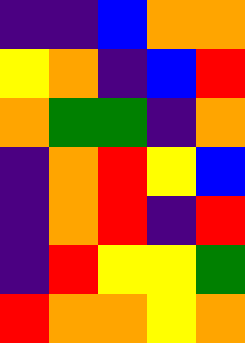[["indigo", "indigo", "blue", "orange", "orange"], ["yellow", "orange", "indigo", "blue", "red"], ["orange", "green", "green", "indigo", "orange"], ["indigo", "orange", "red", "yellow", "blue"], ["indigo", "orange", "red", "indigo", "red"], ["indigo", "red", "yellow", "yellow", "green"], ["red", "orange", "orange", "yellow", "orange"]]